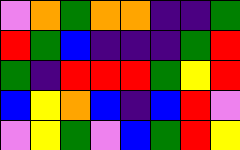[["violet", "orange", "green", "orange", "orange", "indigo", "indigo", "green"], ["red", "green", "blue", "indigo", "indigo", "indigo", "green", "red"], ["green", "indigo", "red", "red", "red", "green", "yellow", "red"], ["blue", "yellow", "orange", "blue", "indigo", "blue", "red", "violet"], ["violet", "yellow", "green", "violet", "blue", "green", "red", "yellow"]]